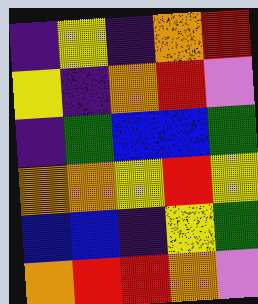[["indigo", "yellow", "indigo", "orange", "red"], ["yellow", "indigo", "orange", "red", "violet"], ["indigo", "green", "blue", "blue", "green"], ["orange", "orange", "yellow", "red", "yellow"], ["blue", "blue", "indigo", "yellow", "green"], ["orange", "red", "red", "orange", "violet"]]